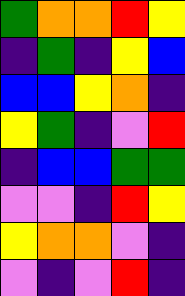[["green", "orange", "orange", "red", "yellow"], ["indigo", "green", "indigo", "yellow", "blue"], ["blue", "blue", "yellow", "orange", "indigo"], ["yellow", "green", "indigo", "violet", "red"], ["indigo", "blue", "blue", "green", "green"], ["violet", "violet", "indigo", "red", "yellow"], ["yellow", "orange", "orange", "violet", "indigo"], ["violet", "indigo", "violet", "red", "indigo"]]